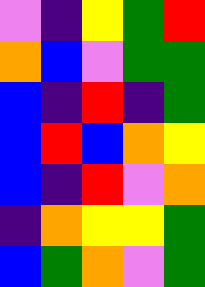[["violet", "indigo", "yellow", "green", "red"], ["orange", "blue", "violet", "green", "green"], ["blue", "indigo", "red", "indigo", "green"], ["blue", "red", "blue", "orange", "yellow"], ["blue", "indigo", "red", "violet", "orange"], ["indigo", "orange", "yellow", "yellow", "green"], ["blue", "green", "orange", "violet", "green"]]